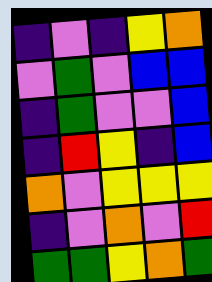[["indigo", "violet", "indigo", "yellow", "orange"], ["violet", "green", "violet", "blue", "blue"], ["indigo", "green", "violet", "violet", "blue"], ["indigo", "red", "yellow", "indigo", "blue"], ["orange", "violet", "yellow", "yellow", "yellow"], ["indigo", "violet", "orange", "violet", "red"], ["green", "green", "yellow", "orange", "green"]]